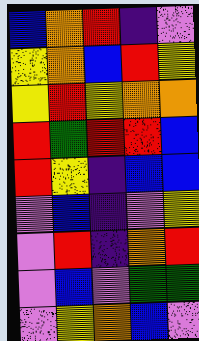[["blue", "orange", "red", "indigo", "violet"], ["yellow", "orange", "blue", "red", "yellow"], ["yellow", "red", "yellow", "orange", "orange"], ["red", "green", "red", "red", "blue"], ["red", "yellow", "indigo", "blue", "blue"], ["violet", "blue", "indigo", "violet", "yellow"], ["violet", "red", "indigo", "orange", "red"], ["violet", "blue", "violet", "green", "green"], ["violet", "yellow", "orange", "blue", "violet"]]